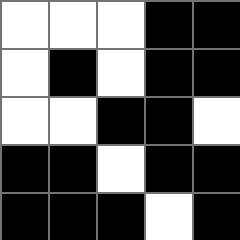[["white", "white", "white", "black", "black"], ["white", "black", "white", "black", "black"], ["white", "white", "black", "black", "white"], ["black", "black", "white", "black", "black"], ["black", "black", "black", "white", "black"]]